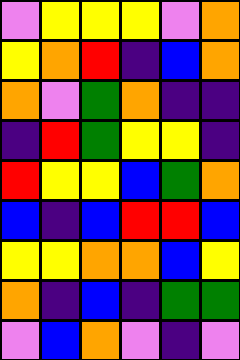[["violet", "yellow", "yellow", "yellow", "violet", "orange"], ["yellow", "orange", "red", "indigo", "blue", "orange"], ["orange", "violet", "green", "orange", "indigo", "indigo"], ["indigo", "red", "green", "yellow", "yellow", "indigo"], ["red", "yellow", "yellow", "blue", "green", "orange"], ["blue", "indigo", "blue", "red", "red", "blue"], ["yellow", "yellow", "orange", "orange", "blue", "yellow"], ["orange", "indigo", "blue", "indigo", "green", "green"], ["violet", "blue", "orange", "violet", "indigo", "violet"]]